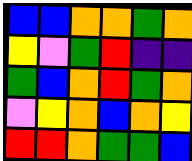[["blue", "blue", "orange", "orange", "green", "orange"], ["yellow", "violet", "green", "red", "indigo", "indigo"], ["green", "blue", "orange", "red", "green", "orange"], ["violet", "yellow", "orange", "blue", "orange", "yellow"], ["red", "red", "orange", "green", "green", "blue"]]